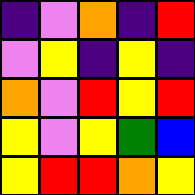[["indigo", "violet", "orange", "indigo", "red"], ["violet", "yellow", "indigo", "yellow", "indigo"], ["orange", "violet", "red", "yellow", "red"], ["yellow", "violet", "yellow", "green", "blue"], ["yellow", "red", "red", "orange", "yellow"]]